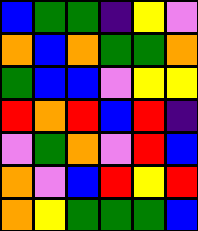[["blue", "green", "green", "indigo", "yellow", "violet"], ["orange", "blue", "orange", "green", "green", "orange"], ["green", "blue", "blue", "violet", "yellow", "yellow"], ["red", "orange", "red", "blue", "red", "indigo"], ["violet", "green", "orange", "violet", "red", "blue"], ["orange", "violet", "blue", "red", "yellow", "red"], ["orange", "yellow", "green", "green", "green", "blue"]]